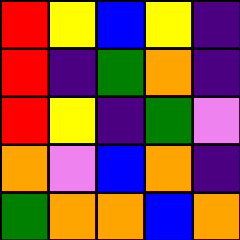[["red", "yellow", "blue", "yellow", "indigo"], ["red", "indigo", "green", "orange", "indigo"], ["red", "yellow", "indigo", "green", "violet"], ["orange", "violet", "blue", "orange", "indigo"], ["green", "orange", "orange", "blue", "orange"]]